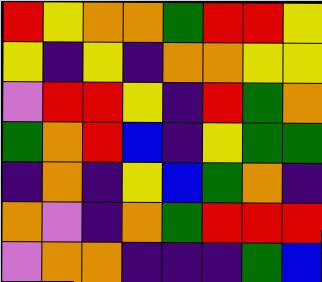[["red", "yellow", "orange", "orange", "green", "red", "red", "yellow"], ["yellow", "indigo", "yellow", "indigo", "orange", "orange", "yellow", "yellow"], ["violet", "red", "red", "yellow", "indigo", "red", "green", "orange"], ["green", "orange", "red", "blue", "indigo", "yellow", "green", "green"], ["indigo", "orange", "indigo", "yellow", "blue", "green", "orange", "indigo"], ["orange", "violet", "indigo", "orange", "green", "red", "red", "red"], ["violet", "orange", "orange", "indigo", "indigo", "indigo", "green", "blue"]]